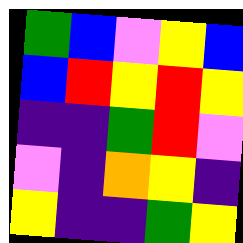[["green", "blue", "violet", "yellow", "blue"], ["blue", "red", "yellow", "red", "yellow"], ["indigo", "indigo", "green", "red", "violet"], ["violet", "indigo", "orange", "yellow", "indigo"], ["yellow", "indigo", "indigo", "green", "yellow"]]